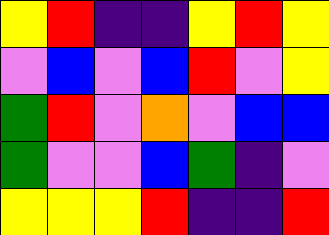[["yellow", "red", "indigo", "indigo", "yellow", "red", "yellow"], ["violet", "blue", "violet", "blue", "red", "violet", "yellow"], ["green", "red", "violet", "orange", "violet", "blue", "blue"], ["green", "violet", "violet", "blue", "green", "indigo", "violet"], ["yellow", "yellow", "yellow", "red", "indigo", "indigo", "red"]]